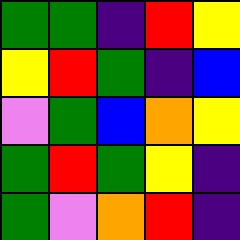[["green", "green", "indigo", "red", "yellow"], ["yellow", "red", "green", "indigo", "blue"], ["violet", "green", "blue", "orange", "yellow"], ["green", "red", "green", "yellow", "indigo"], ["green", "violet", "orange", "red", "indigo"]]